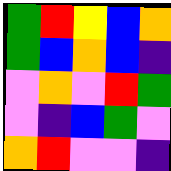[["green", "red", "yellow", "blue", "orange"], ["green", "blue", "orange", "blue", "indigo"], ["violet", "orange", "violet", "red", "green"], ["violet", "indigo", "blue", "green", "violet"], ["orange", "red", "violet", "violet", "indigo"]]